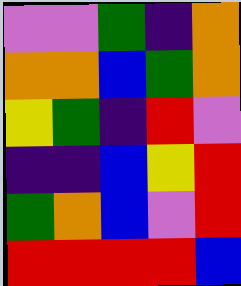[["violet", "violet", "green", "indigo", "orange"], ["orange", "orange", "blue", "green", "orange"], ["yellow", "green", "indigo", "red", "violet"], ["indigo", "indigo", "blue", "yellow", "red"], ["green", "orange", "blue", "violet", "red"], ["red", "red", "red", "red", "blue"]]